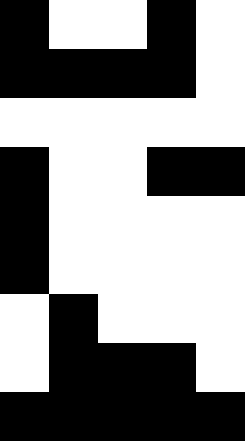[["black", "white", "white", "black", "white"], ["black", "black", "black", "black", "white"], ["white", "white", "white", "white", "white"], ["black", "white", "white", "black", "black"], ["black", "white", "white", "white", "white"], ["black", "white", "white", "white", "white"], ["white", "black", "white", "white", "white"], ["white", "black", "black", "black", "white"], ["black", "black", "black", "black", "black"]]